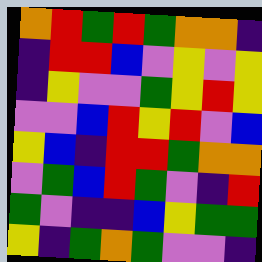[["orange", "red", "green", "red", "green", "orange", "orange", "indigo"], ["indigo", "red", "red", "blue", "violet", "yellow", "violet", "yellow"], ["indigo", "yellow", "violet", "violet", "green", "yellow", "red", "yellow"], ["violet", "violet", "blue", "red", "yellow", "red", "violet", "blue"], ["yellow", "blue", "indigo", "red", "red", "green", "orange", "orange"], ["violet", "green", "blue", "red", "green", "violet", "indigo", "red"], ["green", "violet", "indigo", "indigo", "blue", "yellow", "green", "green"], ["yellow", "indigo", "green", "orange", "green", "violet", "violet", "indigo"]]